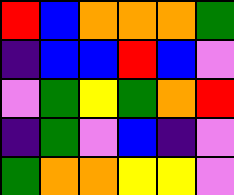[["red", "blue", "orange", "orange", "orange", "green"], ["indigo", "blue", "blue", "red", "blue", "violet"], ["violet", "green", "yellow", "green", "orange", "red"], ["indigo", "green", "violet", "blue", "indigo", "violet"], ["green", "orange", "orange", "yellow", "yellow", "violet"]]